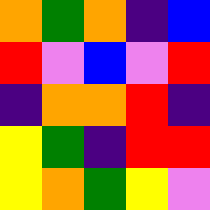[["orange", "green", "orange", "indigo", "blue"], ["red", "violet", "blue", "violet", "red"], ["indigo", "orange", "orange", "red", "indigo"], ["yellow", "green", "indigo", "red", "red"], ["yellow", "orange", "green", "yellow", "violet"]]